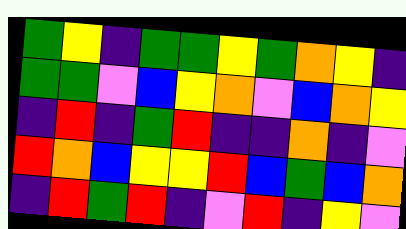[["green", "yellow", "indigo", "green", "green", "yellow", "green", "orange", "yellow", "indigo"], ["green", "green", "violet", "blue", "yellow", "orange", "violet", "blue", "orange", "yellow"], ["indigo", "red", "indigo", "green", "red", "indigo", "indigo", "orange", "indigo", "violet"], ["red", "orange", "blue", "yellow", "yellow", "red", "blue", "green", "blue", "orange"], ["indigo", "red", "green", "red", "indigo", "violet", "red", "indigo", "yellow", "violet"]]